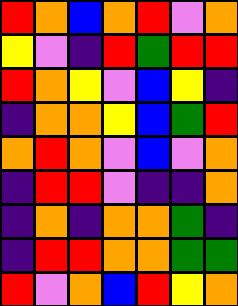[["red", "orange", "blue", "orange", "red", "violet", "orange"], ["yellow", "violet", "indigo", "red", "green", "red", "red"], ["red", "orange", "yellow", "violet", "blue", "yellow", "indigo"], ["indigo", "orange", "orange", "yellow", "blue", "green", "red"], ["orange", "red", "orange", "violet", "blue", "violet", "orange"], ["indigo", "red", "red", "violet", "indigo", "indigo", "orange"], ["indigo", "orange", "indigo", "orange", "orange", "green", "indigo"], ["indigo", "red", "red", "orange", "orange", "green", "green"], ["red", "violet", "orange", "blue", "red", "yellow", "orange"]]